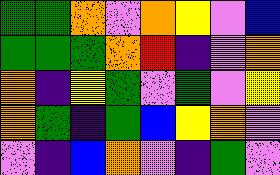[["green", "green", "orange", "violet", "orange", "yellow", "violet", "blue"], ["green", "green", "green", "orange", "red", "indigo", "violet", "orange"], ["orange", "indigo", "yellow", "green", "violet", "green", "violet", "yellow"], ["orange", "green", "indigo", "green", "blue", "yellow", "orange", "violet"], ["violet", "indigo", "blue", "orange", "violet", "indigo", "green", "violet"]]